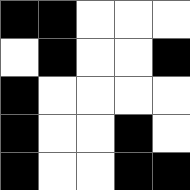[["black", "black", "white", "white", "white"], ["white", "black", "white", "white", "black"], ["black", "white", "white", "white", "white"], ["black", "white", "white", "black", "white"], ["black", "white", "white", "black", "black"]]